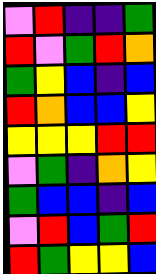[["violet", "red", "indigo", "indigo", "green"], ["red", "violet", "green", "red", "orange"], ["green", "yellow", "blue", "indigo", "blue"], ["red", "orange", "blue", "blue", "yellow"], ["yellow", "yellow", "yellow", "red", "red"], ["violet", "green", "indigo", "orange", "yellow"], ["green", "blue", "blue", "indigo", "blue"], ["violet", "red", "blue", "green", "red"], ["red", "green", "yellow", "yellow", "blue"]]